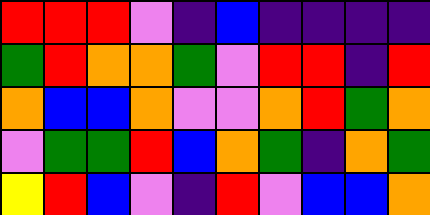[["red", "red", "red", "violet", "indigo", "blue", "indigo", "indigo", "indigo", "indigo"], ["green", "red", "orange", "orange", "green", "violet", "red", "red", "indigo", "red"], ["orange", "blue", "blue", "orange", "violet", "violet", "orange", "red", "green", "orange"], ["violet", "green", "green", "red", "blue", "orange", "green", "indigo", "orange", "green"], ["yellow", "red", "blue", "violet", "indigo", "red", "violet", "blue", "blue", "orange"]]